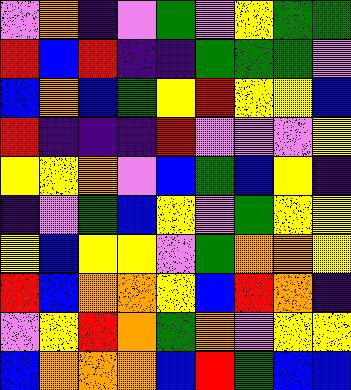[["violet", "orange", "indigo", "violet", "green", "violet", "yellow", "green", "green"], ["red", "blue", "red", "indigo", "indigo", "green", "green", "green", "violet"], ["blue", "orange", "blue", "green", "yellow", "red", "yellow", "yellow", "blue"], ["red", "indigo", "indigo", "indigo", "red", "violet", "violet", "violet", "yellow"], ["yellow", "yellow", "orange", "violet", "blue", "green", "blue", "yellow", "indigo"], ["indigo", "violet", "green", "blue", "yellow", "violet", "green", "yellow", "yellow"], ["yellow", "blue", "yellow", "yellow", "violet", "green", "orange", "orange", "yellow"], ["red", "blue", "orange", "orange", "yellow", "blue", "red", "orange", "indigo"], ["violet", "yellow", "red", "orange", "green", "orange", "violet", "yellow", "yellow"], ["blue", "orange", "orange", "orange", "blue", "red", "green", "blue", "blue"]]